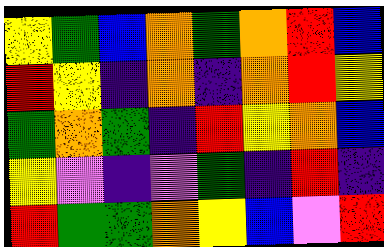[["yellow", "green", "blue", "orange", "green", "orange", "red", "blue"], ["red", "yellow", "indigo", "orange", "indigo", "orange", "red", "yellow"], ["green", "orange", "green", "indigo", "red", "yellow", "orange", "blue"], ["yellow", "violet", "indigo", "violet", "green", "indigo", "red", "indigo"], ["red", "green", "green", "orange", "yellow", "blue", "violet", "red"]]